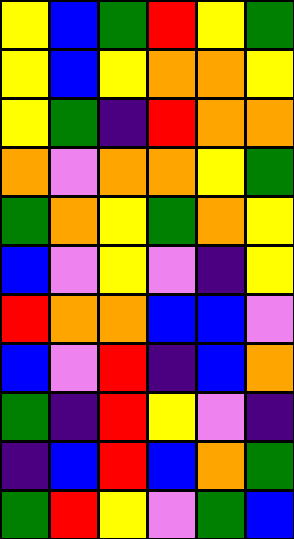[["yellow", "blue", "green", "red", "yellow", "green"], ["yellow", "blue", "yellow", "orange", "orange", "yellow"], ["yellow", "green", "indigo", "red", "orange", "orange"], ["orange", "violet", "orange", "orange", "yellow", "green"], ["green", "orange", "yellow", "green", "orange", "yellow"], ["blue", "violet", "yellow", "violet", "indigo", "yellow"], ["red", "orange", "orange", "blue", "blue", "violet"], ["blue", "violet", "red", "indigo", "blue", "orange"], ["green", "indigo", "red", "yellow", "violet", "indigo"], ["indigo", "blue", "red", "blue", "orange", "green"], ["green", "red", "yellow", "violet", "green", "blue"]]